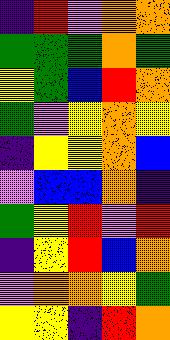[["indigo", "red", "violet", "orange", "orange"], ["green", "green", "green", "orange", "green"], ["yellow", "green", "blue", "red", "orange"], ["green", "violet", "yellow", "orange", "yellow"], ["indigo", "yellow", "yellow", "orange", "blue"], ["violet", "blue", "blue", "orange", "indigo"], ["green", "yellow", "red", "violet", "red"], ["indigo", "yellow", "red", "blue", "orange"], ["violet", "orange", "orange", "yellow", "green"], ["yellow", "yellow", "indigo", "red", "orange"]]